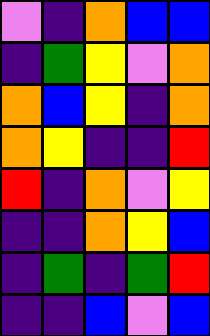[["violet", "indigo", "orange", "blue", "blue"], ["indigo", "green", "yellow", "violet", "orange"], ["orange", "blue", "yellow", "indigo", "orange"], ["orange", "yellow", "indigo", "indigo", "red"], ["red", "indigo", "orange", "violet", "yellow"], ["indigo", "indigo", "orange", "yellow", "blue"], ["indigo", "green", "indigo", "green", "red"], ["indigo", "indigo", "blue", "violet", "blue"]]